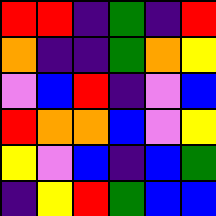[["red", "red", "indigo", "green", "indigo", "red"], ["orange", "indigo", "indigo", "green", "orange", "yellow"], ["violet", "blue", "red", "indigo", "violet", "blue"], ["red", "orange", "orange", "blue", "violet", "yellow"], ["yellow", "violet", "blue", "indigo", "blue", "green"], ["indigo", "yellow", "red", "green", "blue", "blue"]]